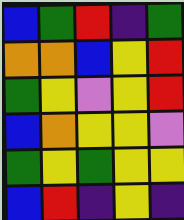[["blue", "green", "red", "indigo", "green"], ["orange", "orange", "blue", "yellow", "red"], ["green", "yellow", "violet", "yellow", "red"], ["blue", "orange", "yellow", "yellow", "violet"], ["green", "yellow", "green", "yellow", "yellow"], ["blue", "red", "indigo", "yellow", "indigo"]]